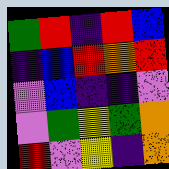[["green", "red", "indigo", "red", "blue"], ["indigo", "blue", "red", "orange", "red"], ["violet", "blue", "indigo", "indigo", "violet"], ["violet", "green", "yellow", "green", "orange"], ["red", "violet", "yellow", "indigo", "orange"]]